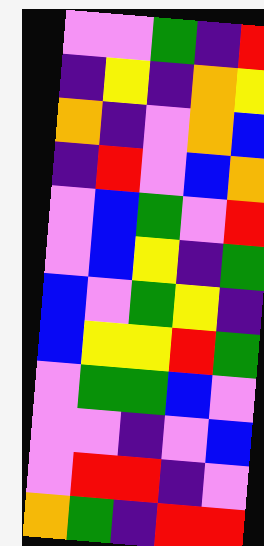[["violet", "violet", "green", "indigo", "red"], ["indigo", "yellow", "indigo", "orange", "yellow"], ["orange", "indigo", "violet", "orange", "blue"], ["indigo", "red", "violet", "blue", "orange"], ["violet", "blue", "green", "violet", "red"], ["violet", "blue", "yellow", "indigo", "green"], ["blue", "violet", "green", "yellow", "indigo"], ["blue", "yellow", "yellow", "red", "green"], ["violet", "green", "green", "blue", "violet"], ["violet", "violet", "indigo", "violet", "blue"], ["violet", "red", "red", "indigo", "violet"], ["orange", "green", "indigo", "red", "red"]]